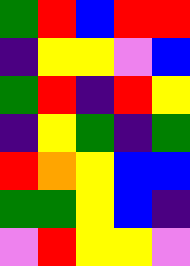[["green", "red", "blue", "red", "red"], ["indigo", "yellow", "yellow", "violet", "blue"], ["green", "red", "indigo", "red", "yellow"], ["indigo", "yellow", "green", "indigo", "green"], ["red", "orange", "yellow", "blue", "blue"], ["green", "green", "yellow", "blue", "indigo"], ["violet", "red", "yellow", "yellow", "violet"]]